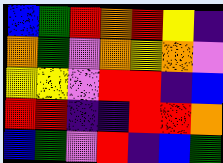[["blue", "green", "red", "orange", "red", "yellow", "indigo"], ["orange", "green", "violet", "orange", "yellow", "orange", "violet"], ["yellow", "yellow", "violet", "red", "red", "indigo", "blue"], ["red", "red", "indigo", "indigo", "red", "red", "orange"], ["blue", "green", "violet", "red", "indigo", "blue", "green"]]